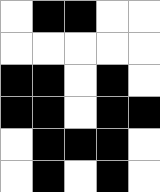[["white", "black", "black", "white", "white"], ["white", "white", "white", "white", "white"], ["black", "black", "white", "black", "white"], ["black", "black", "white", "black", "black"], ["white", "black", "black", "black", "white"], ["white", "black", "white", "black", "white"]]